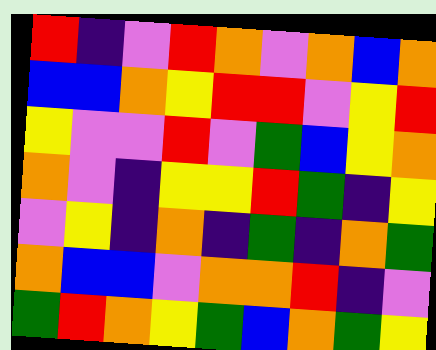[["red", "indigo", "violet", "red", "orange", "violet", "orange", "blue", "orange"], ["blue", "blue", "orange", "yellow", "red", "red", "violet", "yellow", "red"], ["yellow", "violet", "violet", "red", "violet", "green", "blue", "yellow", "orange"], ["orange", "violet", "indigo", "yellow", "yellow", "red", "green", "indigo", "yellow"], ["violet", "yellow", "indigo", "orange", "indigo", "green", "indigo", "orange", "green"], ["orange", "blue", "blue", "violet", "orange", "orange", "red", "indigo", "violet"], ["green", "red", "orange", "yellow", "green", "blue", "orange", "green", "yellow"]]